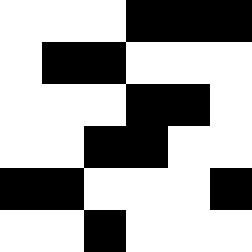[["white", "white", "white", "black", "black", "black"], ["white", "black", "black", "white", "white", "white"], ["white", "white", "white", "black", "black", "white"], ["white", "white", "black", "black", "white", "white"], ["black", "black", "white", "white", "white", "black"], ["white", "white", "black", "white", "white", "white"]]